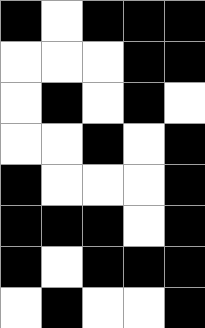[["black", "white", "black", "black", "black"], ["white", "white", "white", "black", "black"], ["white", "black", "white", "black", "white"], ["white", "white", "black", "white", "black"], ["black", "white", "white", "white", "black"], ["black", "black", "black", "white", "black"], ["black", "white", "black", "black", "black"], ["white", "black", "white", "white", "black"]]